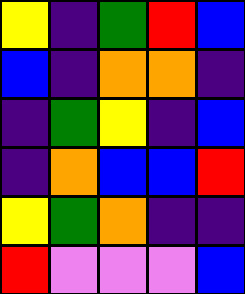[["yellow", "indigo", "green", "red", "blue"], ["blue", "indigo", "orange", "orange", "indigo"], ["indigo", "green", "yellow", "indigo", "blue"], ["indigo", "orange", "blue", "blue", "red"], ["yellow", "green", "orange", "indigo", "indigo"], ["red", "violet", "violet", "violet", "blue"]]